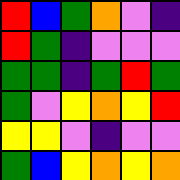[["red", "blue", "green", "orange", "violet", "indigo"], ["red", "green", "indigo", "violet", "violet", "violet"], ["green", "green", "indigo", "green", "red", "green"], ["green", "violet", "yellow", "orange", "yellow", "red"], ["yellow", "yellow", "violet", "indigo", "violet", "violet"], ["green", "blue", "yellow", "orange", "yellow", "orange"]]